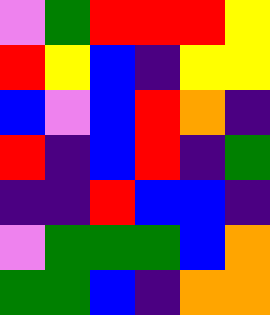[["violet", "green", "red", "red", "red", "yellow"], ["red", "yellow", "blue", "indigo", "yellow", "yellow"], ["blue", "violet", "blue", "red", "orange", "indigo"], ["red", "indigo", "blue", "red", "indigo", "green"], ["indigo", "indigo", "red", "blue", "blue", "indigo"], ["violet", "green", "green", "green", "blue", "orange"], ["green", "green", "blue", "indigo", "orange", "orange"]]